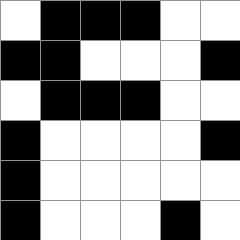[["white", "black", "black", "black", "white", "white"], ["black", "black", "white", "white", "white", "black"], ["white", "black", "black", "black", "white", "white"], ["black", "white", "white", "white", "white", "black"], ["black", "white", "white", "white", "white", "white"], ["black", "white", "white", "white", "black", "white"]]